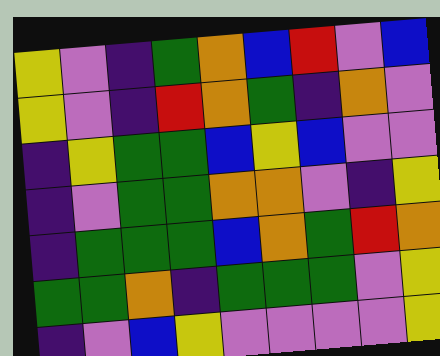[["yellow", "violet", "indigo", "green", "orange", "blue", "red", "violet", "blue"], ["yellow", "violet", "indigo", "red", "orange", "green", "indigo", "orange", "violet"], ["indigo", "yellow", "green", "green", "blue", "yellow", "blue", "violet", "violet"], ["indigo", "violet", "green", "green", "orange", "orange", "violet", "indigo", "yellow"], ["indigo", "green", "green", "green", "blue", "orange", "green", "red", "orange"], ["green", "green", "orange", "indigo", "green", "green", "green", "violet", "yellow"], ["indigo", "violet", "blue", "yellow", "violet", "violet", "violet", "violet", "yellow"]]